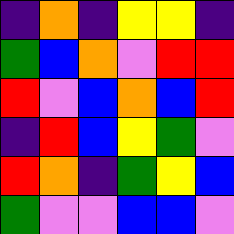[["indigo", "orange", "indigo", "yellow", "yellow", "indigo"], ["green", "blue", "orange", "violet", "red", "red"], ["red", "violet", "blue", "orange", "blue", "red"], ["indigo", "red", "blue", "yellow", "green", "violet"], ["red", "orange", "indigo", "green", "yellow", "blue"], ["green", "violet", "violet", "blue", "blue", "violet"]]